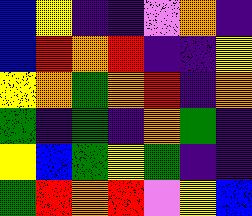[["blue", "yellow", "indigo", "indigo", "violet", "orange", "indigo"], ["blue", "red", "orange", "red", "indigo", "indigo", "yellow"], ["yellow", "orange", "green", "orange", "red", "indigo", "orange"], ["green", "indigo", "green", "indigo", "orange", "green", "indigo"], ["yellow", "blue", "green", "yellow", "green", "indigo", "indigo"], ["green", "red", "orange", "red", "violet", "yellow", "blue"]]